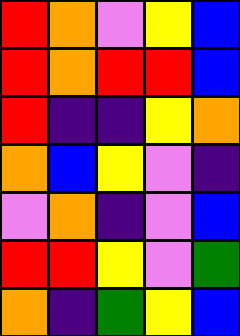[["red", "orange", "violet", "yellow", "blue"], ["red", "orange", "red", "red", "blue"], ["red", "indigo", "indigo", "yellow", "orange"], ["orange", "blue", "yellow", "violet", "indigo"], ["violet", "orange", "indigo", "violet", "blue"], ["red", "red", "yellow", "violet", "green"], ["orange", "indigo", "green", "yellow", "blue"]]